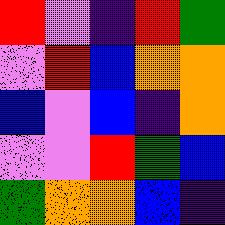[["red", "violet", "indigo", "red", "green"], ["violet", "red", "blue", "orange", "orange"], ["blue", "violet", "blue", "indigo", "orange"], ["violet", "violet", "red", "green", "blue"], ["green", "orange", "orange", "blue", "indigo"]]